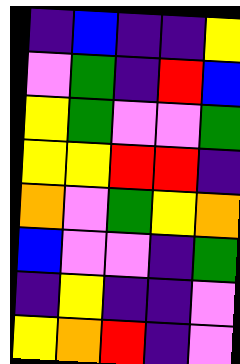[["indigo", "blue", "indigo", "indigo", "yellow"], ["violet", "green", "indigo", "red", "blue"], ["yellow", "green", "violet", "violet", "green"], ["yellow", "yellow", "red", "red", "indigo"], ["orange", "violet", "green", "yellow", "orange"], ["blue", "violet", "violet", "indigo", "green"], ["indigo", "yellow", "indigo", "indigo", "violet"], ["yellow", "orange", "red", "indigo", "violet"]]